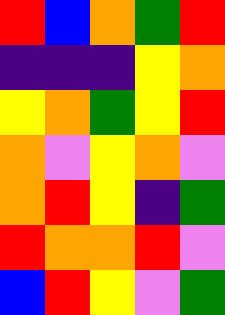[["red", "blue", "orange", "green", "red"], ["indigo", "indigo", "indigo", "yellow", "orange"], ["yellow", "orange", "green", "yellow", "red"], ["orange", "violet", "yellow", "orange", "violet"], ["orange", "red", "yellow", "indigo", "green"], ["red", "orange", "orange", "red", "violet"], ["blue", "red", "yellow", "violet", "green"]]